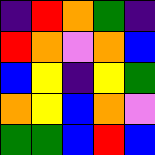[["indigo", "red", "orange", "green", "indigo"], ["red", "orange", "violet", "orange", "blue"], ["blue", "yellow", "indigo", "yellow", "green"], ["orange", "yellow", "blue", "orange", "violet"], ["green", "green", "blue", "red", "blue"]]